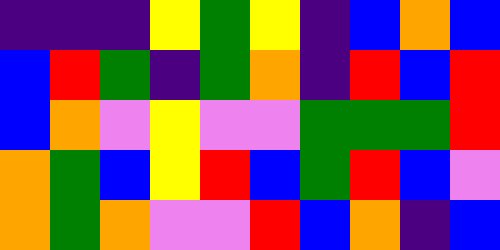[["indigo", "indigo", "indigo", "yellow", "green", "yellow", "indigo", "blue", "orange", "blue"], ["blue", "red", "green", "indigo", "green", "orange", "indigo", "red", "blue", "red"], ["blue", "orange", "violet", "yellow", "violet", "violet", "green", "green", "green", "red"], ["orange", "green", "blue", "yellow", "red", "blue", "green", "red", "blue", "violet"], ["orange", "green", "orange", "violet", "violet", "red", "blue", "orange", "indigo", "blue"]]